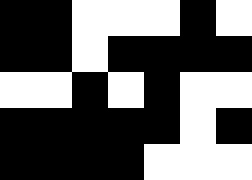[["black", "black", "white", "white", "white", "black", "white"], ["black", "black", "white", "black", "black", "black", "black"], ["white", "white", "black", "white", "black", "white", "white"], ["black", "black", "black", "black", "black", "white", "black"], ["black", "black", "black", "black", "white", "white", "white"]]